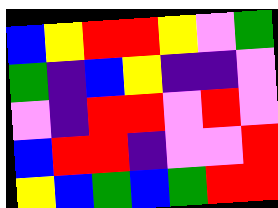[["blue", "yellow", "red", "red", "yellow", "violet", "green"], ["green", "indigo", "blue", "yellow", "indigo", "indigo", "violet"], ["violet", "indigo", "red", "red", "violet", "red", "violet"], ["blue", "red", "red", "indigo", "violet", "violet", "red"], ["yellow", "blue", "green", "blue", "green", "red", "red"]]